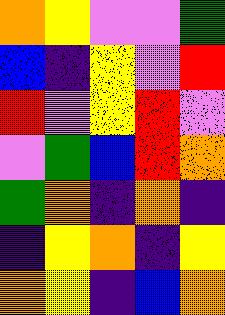[["orange", "yellow", "violet", "violet", "green"], ["blue", "indigo", "yellow", "violet", "red"], ["red", "violet", "yellow", "red", "violet"], ["violet", "green", "blue", "red", "orange"], ["green", "orange", "indigo", "orange", "indigo"], ["indigo", "yellow", "orange", "indigo", "yellow"], ["orange", "yellow", "indigo", "blue", "orange"]]